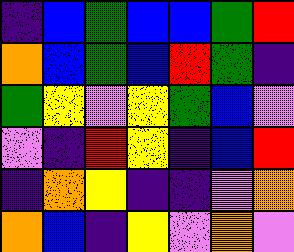[["indigo", "blue", "green", "blue", "blue", "green", "red"], ["orange", "blue", "green", "blue", "red", "green", "indigo"], ["green", "yellow", "violet", "yellow", "green", "blue", "violet"], ["violet", "indigo", "red", "yellow", "indigo", "blue", "red"], ["indigo", "orange", "yellow", "indigo", "indigo", "violet", "orange"], ["orange", "blue", "indigo", "yellow", "violet", "orange", "violet"]]